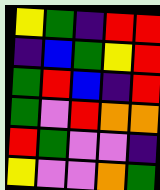[["yellow", "green", "indigo", "red", "red"], ["indigo", "blue", "green", "yellow", "red"], ["green", "red", "blue", "indigo", "red"], ["green", "violet", "red", "orange", "orange"], ["red", "green", "violet", "violet", "indigo"], ["yellow", "violet", "violet", "orange", "green"]]